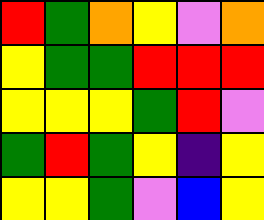[["red", "green", "orange", "yellow", "violet", "orange"], ["yellow", "green", "green", "red", "red", "red"], ["yellow", "yellow", "yellow", "green", "red", "violet"], ["green", "red", "green", "yellow", "indigo", "yellow"], ["yellow", "yellow", "green", "violet", "blue", "yellow"]]